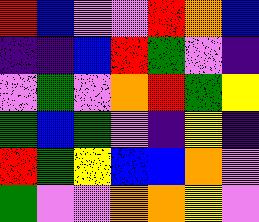[["red", "blue", "violet", "violet", "red", "orange", "blue"], ["indigo", "indigo", "blue", "red", "green", "violet", "indigo"], ["violet", "green", "violet", "orange", "red", "green", "yellow"], ["green", "blue", "green", "violet", "indigo", "yellow", "indigo"], ["red", "green", "yellow", "blue", "blue", "orange", "violet"], ["green", "violet", "violet", "orange", "orange", "yellow", "violet"]]